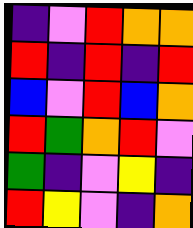[["indigo", "violet", "red", "orange", "orange"], ["red", "indigo", "red", "indigo", "red"], ["blue", "violet", "red", "blue", "orange"], ["red", "green", "orange", "red", "violet"], ["green", "indigo", "violet", "yellow", "indigo"], ["red", "yellow", "violet", "indigo", "orange"]]